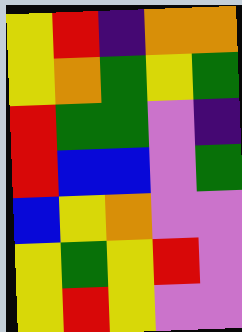[["yellow", "red", "indigo", "orange", "orange"], ["yellow", "orange", "green", "yellow", "green"], ["red", "green", "green", "violet", "indigo"], ["red", "blue", "blue", "violet", "green"], ["blue", "yellow", "orange", "violet", "violet"], ["yellow", "green", "yellow", "red", "violet"], ["yellow", "red", "yellow", "violet", "violet"]]